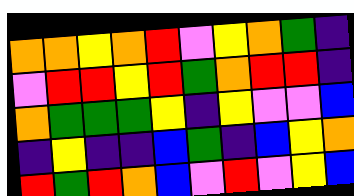[["orange", "orange", "yellow", "orange", "red", "violet", "yellow", "orange", "green", "indigo"], ["violet", "red", "red", "yellow", "red", "green", "orange", "red", "red", "indigo"], ["orange", "green", "green", "green", "yellow", "indigo", "yellow", "violet", "violet", "blue"], ["indigo", "yellow", "indigo", "indigo", "blue", "green", "indigo", "blue", "yellow", "orange"], ["red", "green", "red", "orange", "blue", "violet", "red", "violet", "yellow", "blue"]]